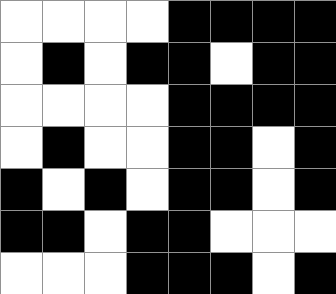[["white", "white", "white", "white", "black", "black", "black", "black"], ["white", "black", "white", "black", "black", "white", "black", "black"], ["white", "white", "white", "white", "black", "black", "black", "black"], ["white", "black", "white", "white", "black", "black", "white", "black"], ["black", "white", "black", "white", "black", "black", "white", "black"], ["black", "black", "white", "black", "black", "white", "white", "white"], ["white", "white", "white", "black", "black", "black", "white", "black"]]